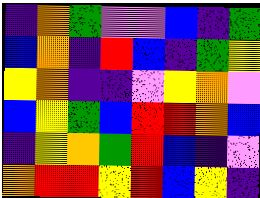[["indigo", "orange", "green", "violet", "violet", "blue", "indigo", "green"], ["blue", "orange", "indigo", "red", "blue", "indigo", "green", "yellow"], ["yellow", "orange", "indigo", "indigo", "violet", "yellow", "orange", "violet"], ["blue", "yellow", "green", "blue", "red", "red", "orange", "blue"], ["indigo", "yellow", "orange", "green", "red", "blue", "indigo", "violet"], ["orange", "red", "red", "yellow", "red", "blue", "yellow", "indigo"]]